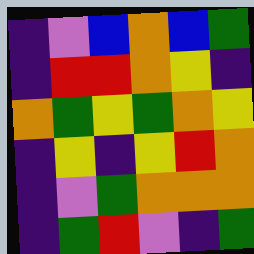[["indigo", "violet", "blue", "orange", "blue", "green"], ["indigo", "red", "red", "orange", "yellow", "indigo"], ["orange", "green", "yellow", "green", "orange", "yellow"], ["indigo", "yellow", "indigo", "yellow", "red", "orange"], ["indigo", "violet", "green", "orange", "orange", "orange"], ["indigo", "green", "red", "violet", "indigo", "green"]]